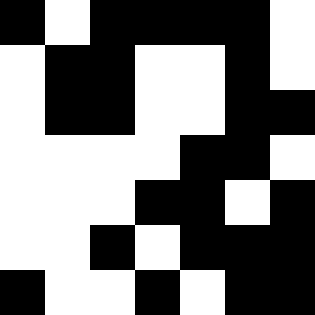[["black", "white", "black", "black", "black", "black", "white"], ["white", "black", "black", "white", "white", "black", "white"], ["white", "black", "black", "white", "white", "black", "black"], ["white", "white", "white", "white", "black", "black", "white"], ["white", "white", "white", "black", "black", "white", "black"], ["white", "white", "black", "white", "black", "black", "black"], ["black", "white", "white", "black", "white", "black", "black"]]